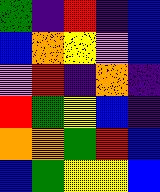[["green", "indigo", "red", "indigo", "blue"], ["blue", "orange", "yellow", "violet", "blue"], ["violet", "red", "indigo", "orange", "indigo"], ["red", "green", "yellow", "blue", "indigo"], ["orange", "orange", "green", "red", "blue"], ["blue", "green", "yellow", "yellow", "blue"]]